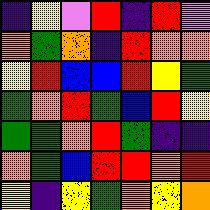[["indigo", "yellow", "violet", "red", "indigo", "red", "violet"], ["orange", "green", "orange", "indigo", "red", "orange", "orange"], ["yellow", "red", "blue", "blue", "red", "yellow", "green"], ["green", "orange", "red", "green", "blue", "red", "yellow"], ["green", "green", "orange", "red", "green", "indigo", "indigo"], ["orange", "green", "blue", "red", "red", "orange", "red"], ["yellow", "indigo", "yellow", "green", "orange", "yellow", "orange"]]